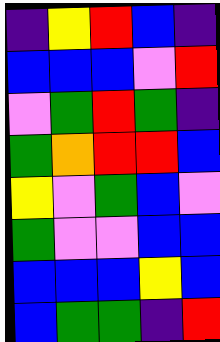[["indigo", "yellow", "red", "blue", "indigo"], ["blue", "blue", "blue", "violet", "red"], ["violet", "green", "red", "green", "indigo"], ["green", "orange", "red", "red", "blue"], ["yellow", "violet", "green", "blue", "violet"], ["green", "violet", "violet", "blue", "blue"], ["blue", "blue", "blue", "yellow", "blue"], ["blue", "green", "green", "indigo", "red"]]